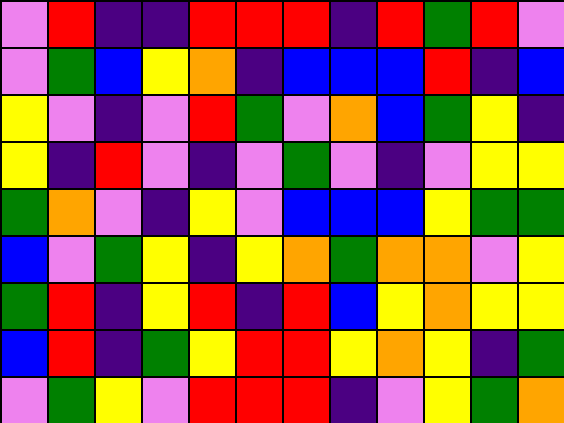[["violet", "red", "indigo", "indigo", "red", "red", "red", "indigo", "red", "green", "red", "violet"], ["violet", "green", "blue", "yellow", "orange", "indigo", "blue", "blue", "blue", "red", "indigo", "blue"], ["yellow", "violet", "indigo", "violet", "red", "green", "violet", "orange", "blue", "green", "yellow", "indigo"], ["yellow", "indigo", "red", "violet", "indigo", "violet", "green", "violet", "indigo", "violet", "yellow", "yellow"], ["green", "orange", "violet", "indigo", "yellow", "violet", "blue", "blue", "blue", "yellow", "green", "green"], ["blue", "violet", "green", "yellow", "indigo", "yellow", "orange", "green", "orange", "orange", "violet", "yellow"], ["green", "red", "indigo", "yellow", "red", "indigo", "red", "blue", "yellow", "orange", "yellow", "yellow"], ["blue", "red", "indigo", "green", "yellow", "red", "red", "yellow", "orange", "yellow", "indigo", "green"], ["violet", "green", "yellow", "violet", "red", "red", "red", "indigo", "violet", "yellow", "green", "orange"]]